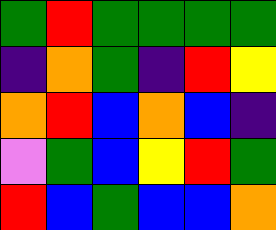[["green", "red", "green", "green", "green", "green"], ["indigo", "orange", "green", "indigo", "red", "yellow"], ["orange", "red", "blue", "orange", "blue", "indigo"], ["violet", "green", "blue", "yellow", "red", "green"], ["red", "blue", "green", "blue", "blue", "orange"]]